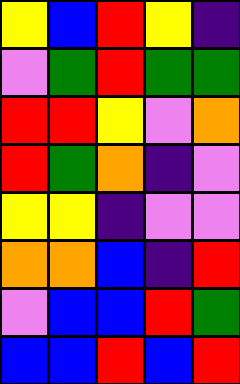[["yellow", "blue", "red", "yellow", "indigo"], ["violet", "green", "red", "green", "green"], ["red", "red", "yellow", "violet", "orange"], ["red", "green", "orange", "indigo", "violet"], ["yellow", "yellow", "indigo", "violet", "violet"], ["orange", "orange", "blue", "indigo", "red"], ["violet", "blue", "blue", "red", "green"], ["blue", "blue", "red", "blue", "red"]]